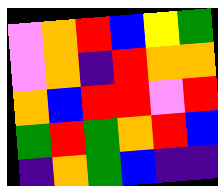[["violet", "orange", "red", "blue", "yellow", "green"], ["violet", "orange", "indigo", "red", "orange", "orange"], ["orange", "blue", "red", "red", "violet", "red"], ["green", "red", "green", "orange", "red", "blue"], ["indigo", "orange", "green", "blue", "indigo", "indigo"]]